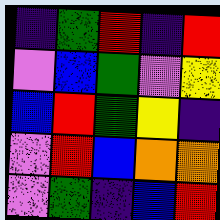[["indigo", "green", "red", "indigo", "red"], ["violet", "blue", "green", "violet", "yellow"], ["blue", "red", "green", "yellow", "indigo"], ["violet", "red", "blue", "orange", "orange"], ["violet", "green", "indigo", "blue", "red"]]